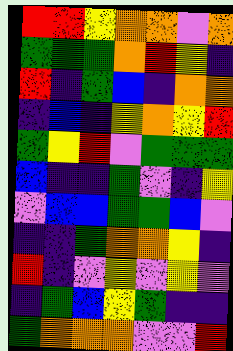[["red", "red", "yellow", "orange", "orange", "violet", "orange"], ["green", "green", "green", "orange", "red", "yellow", "indigo"], ["red", "indigo", "green", "blue", "indigo", "orange", "orange"], ["indigo", "blue", "indigo", "yellow", "orange", "yellow", "red"], ["green", "yellow", "red", "violet", "green", "green", "green"], ["blue", "indigo", "indigo", "green", "violet", "indigo", "yellow"], ["violet", "blue", "blue", "green", "green", "blue", "violet"], ["indigo", "indigo", "green", "orange", "orange", "yellow", "indigo"], ["red", "indigo", "violet", "yellow", "violet", "yellow", "violet"], ["indigo", "green", "blue", "yellow", "green", "indigo", "indigo"], ["green", "orange", "orange", "orange", "violet", "violet", "red"]]